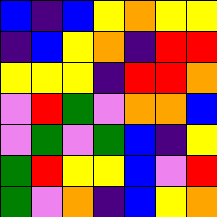[["blue", "indigo", "blue", "yellow", "orange", "yellow", "yellow"], ["indigo", "blue", "yellow", "orange", "indigo", "red", "red"], ["yellow", "yellow", "yellow", "indigo", "red", "red", "orange"], ["violet", "red", "green", "violet", "orange", "orange", "blue"], ["violet", "green", "violet", "green", "blue", "indigo", "yellow"], ["green", "red", "yellow", "yellow", "blue", "violet", "red"], ["green", "violet", "orange", "indigo", "blue", "yellow", "orange"]]